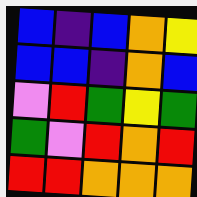[["blue", "indigo", "blue", "orange", "yellow"], ["blue", "blue", "indigo", "orange", "blue"], ["violet", "red", "green", "yellow", "green"], ["green", "violet", "red", "orange", "red"], ["red", "red", "orange", "orange", "orange"]]